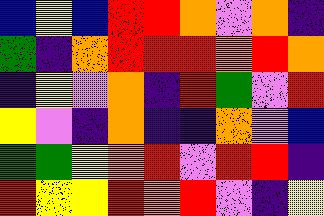[["blue", "yellow", "blue", "red", "red", "orange", "violet", "orange", "indigo"], ["green", "indigo", "orange", "red", "red", "red", "orange", "red", "orange"], ["indigo", "yellow", "violet", "orange", "indigo", "red", "green", "violet", "red"], ["yellow", "violet", "indigo", "orange", "indigo", "indigo", "orange", "violet", "blue"], ["green", "green", "yellow", "orange", "red", "violet", "red", "red", "indigo"], ["red", "yellow", "yellow", "red", "orange", "red", "violet", "indigo", "yellow"]]